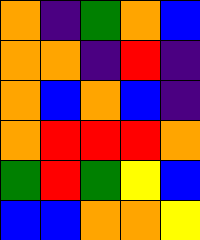[["orange", "indigo", "green", "orange", "blue"], ["orange", "orange", "indigo", "red", "indigo"], ["orange", "blue", "orange", "blue", "indigo"], ["orange", "red", "red", "red", "orange"], ["green", "red", "green", "yellow", "blue"], ["blue", "blue", "orange", "orange", "yellow"]]